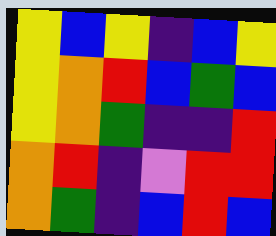[["yellow", "blue", "yellow", "indigo", "blue", "yellow"], ["yellow", "orange", "red", "blue", "green", "blue"], ["yellow", "orange", "green", "indigo", "indigo", "red"], ["orange", "red", "indigo", "violet", "red", "red"], ["orange", "green", "indigo", "blue", "red", "blue"]]